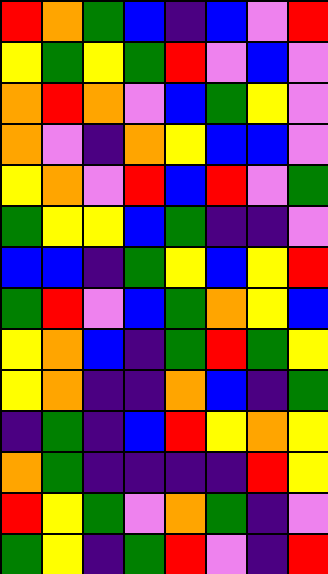[["red", "orange", "green", "blue", "indigo", "blue", "violet", "red"], ["yellow", "green", "yellow", "green", "red", "violet", "blue", "violet"], ["orange", "red", "orange", "violet", "blue", "green", "yellow", "violet"], ["orange", "violet", "indigo", "orange", "yellow", "blue", "blue", "violet"], ["yellow", "orange", "violet", "red", "blue", "red", "violet", "green"], ["green", "yellow", "yellow", "blue", "green", "indigo", "indigo", "violet"], ["blue", "blue", "indigo", "green", "yellow", "blue", "yellow", "red"], ["green", "red", "violet", "blue", "green", "orange", "yellow", "blue"], ["yellow", "orange", "blue", "indigo", "green", "red", "green", "yellow"], ["yellow", "orange", "indigo", "indigo", "orange", "blue", "indigo", "green"], ["indigo", "green", "indigo", "blue", "red", "yellow", "orange", "yellow"], ["orange", "green", "indigo", "indigo", "indigo", "indigo", "red", "yellow"], ["red", "yellow", "green", "violet", "orange", "green", "indigo", "violet"], ["green", "yellow", "indigo", "green", "red", "violet", "indigo", "red"]]